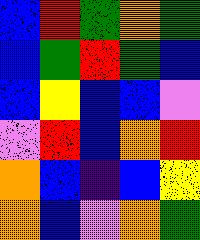[["blue", "red", "green", "orange", "green"], ["blue", "green", "red", "green", "blue"], ["blue", "yellow", "blue", "blue", "violet"], ["violet", "red", "blue", "orange", "red"], ["orange", "blue", "indigo", "blue", "yellow"], ["orange", "blue", "violet", "orange", "green"]]